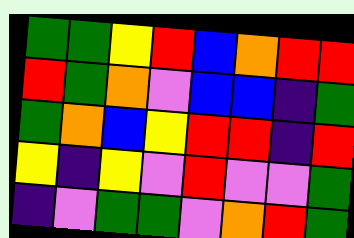[["green", "green", "yellow", "red", "blue", "orange", "red", "red"], ["red", "green", "orange", "violet", "blue", "blue", "indigo", "green"], ["green", "orange", "blue", "yellow", "red", "red", "indigo", "red"], ["yellow", "indigo", "yellow", "violet", "red", "violet", "violet", "green"], ["indigo", "violet", "green", "green", "violet", "orange", "red", "green"]]